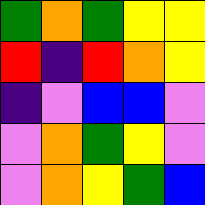[["green", "orange", "green", "yellow", "yellow"], ["red", "indigo", "red", "orange", "yellow"], ["indigo", "violet", "blue", "blue", "violet"], ["violet", "orange", "green", "yellow", "violet"], ["violet", "orange", "yellow", "green", "blue"]]